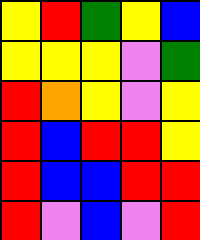[["yellow", "red", "green", "yellow", "blue"], ["yellow", "yellow", "yellow", "violet", "green"], ["red", "orange", "yellow", "violet", "yellow"], ["red", "blue", "red", "red", "yellow"], ["red", "blue", "blue", "red", "red"], ["red", "violet", "blue", "violet", "red"]]